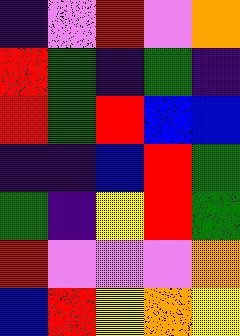[["indigo", "violet", "red", "violet", "orange"], ["red", "green", "indigo", "green", "indigo"], ["red", "green", "red", "blue", "blue"], ["indigo", "indigo", "blue", "red", "green"], ["green", "indigo", "yellow", "red", "green"], ["red", "violet", "violet", "violet", "orange"], ["blue", "red", "yellow", "orange", "yellow"]]